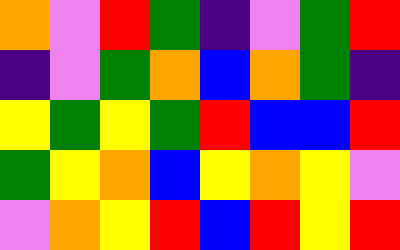[["orange", "violet", "red", "green", "indigo", "violet", "green", "red"], ["indigo", "violet", "green", "orange", "blue", "orange", "green", "indigo"], ["yellow", "green", "yellow", "green", "red", "blue", "blue", "red"], ["green", "yellow", "orange", "blue", "yellow", "orange", "yellow", "violet"], ["violet", "orange", "yellow", "red", "blue", "red", "yellow", "red"]]